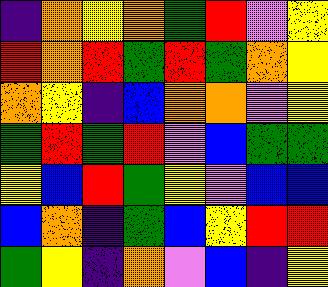[["indigo", "orange", "yellow", "orange", "green", "red", "violet", "yellow"], ["red", "orange", "red", "green", "red", "green", "orange", "yellow"], ["orange", "yellow", "indigo", "blue", "orange", "orange", "violet", "yellow"], ["green", "red", "green", "red", "violet", "blue", "green", "green"], ["yellow", "blue", "red", "green", "yellow", "violet", "blue", "blue"], ["blue", "orange", "indigo", "green", "blue", "yellow", "red", "red"], ["green", "yellow", "indigo", "orange", "violet", "blue", "indigo", "yellow"]]